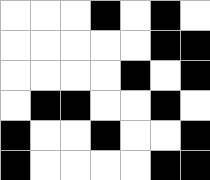[["white", "white", "white", "black", "white", "black", "white"], ["white", "white", "white", "white", "white", "black", "black"], ["white", "white", "white", "white", "black", "white", "black"], ["white", "black", "black", "white", "white", "black", "white"], ["black", "white", "white", "black", "white", "white", "black"], ["black", "white", "white", "white", "white", "black", "black"]]